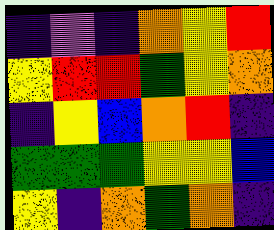[["indigo", "violet", "indigo", "orange", "yellow", "red"], ["yellow", "red", "red", "green", "yellow", "orange"], ["indigo", "yellow", "blue", "orange", "red", "indigo"], ["green", "green", "green", "yellow", "yellow", "blue"], ["yellow", "indigo", "orange", "green", "orange", "indigo"]]